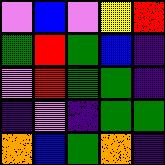[["violet", "blue", "violet", "yellow", "red"], ["green", "red", "green", "blue", "indigo"], ["violet", "red", "green", "green", "indigo"], ["indigo", "violet", "indigo", "green", "green"], ["orange", "blue", "green", "orange", "indigo"]]